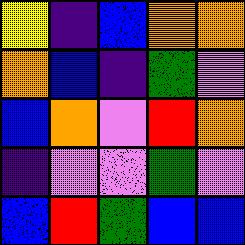[["yellow", "indigo", "blue", "orange", "orange"], ["orange", "blue", "indigo", "green", "violet"], ["blue", "orange", "violet", "red", "orange"], ["indigo", "violet", "violet", "green", "violet"], ["blue", "red", "green", "blue", "blue"]]